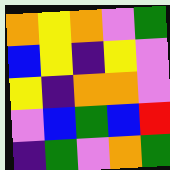[["orange", "yellow", "orange", "violet", "green"], ["blue", "yellow", "indigo", "yellow", "violet"], ["yellow", "indigo", "orange", "orange", "violet"], ["violet", "blue", "green", "blue", "red"], ["indigo", "green", "violet", "orange", "green"]]